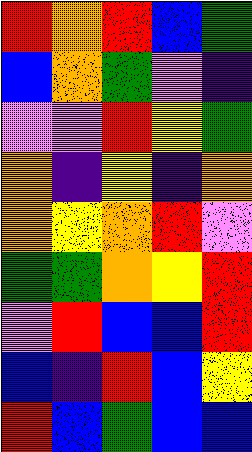[["red", "orange", "red", "blue", "green"], ["blue", "orange", "green", "violet", "indigo"], ["violet", "violet", "red", "yellow", "green"], ["orange", "indigo", "yellow", "indigo", "orange"], ["orange", "yellow", "orange", "red", "violet"], ["green", "green", "orange", "yellow", "red"], ["violet", "red", "blue", "blue", "red"], ["blue", "indigo", "red", "blue", "yellow"], ["red", "blue", "green", "blue", "blue"]]